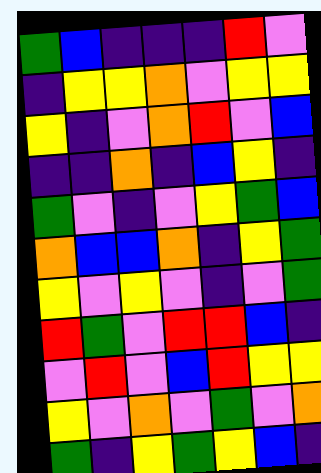[["green", "blue", "indigo", "indigo", "indigo", "red", "violet"], ["indigo", "yellow", "yellow", "orange", "violet", "yellow", "yellow"], ["yellow", "indigo", "violet", "orange", "red", "violet", "blue"], ["indigo", "indigo", "orange", "indigo", "blue", "yellow", "indigo"], ["green", "violet", "indigo", "violet", "yellow", "green", "blue"], ["orange", "blue", "blue", "orange", "indigo", "yellow", "green"], ["yellow", "violet", "yellow", "violet", "indigo", "violet", "green"], ["red", "green", "violet", "red", "red", "blue", "indigo"], ["violet", "red", "violet", "blue", "red", "yellow", "yellow"], ["yellow", "violet", "orange", "violet", "green", "violet", "orange"], ["green", "indigo", "yellow", "green", "yellow", "blue", "indigo"]]